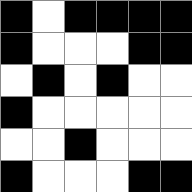[["black", "white", "black", "black", "black", "black"], ["black", "white", "white", "white", "black", "black"], ["white", "black", "white", "black", "white", "white"], ["black", "white", "white", "white", "white", "white"], ["white", "white", "black", "white", "white", "white"], ["black", "white", "white", "white", "black", "black"]]